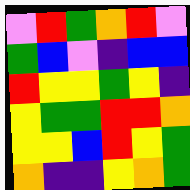[["violet", "red", "green", "orange", "red", "violet"], ["green", "blue", "violet", "indigo", "blue", "blue"], ["red", "yellow", "yellow", "green", "yellow", "indigo"], ["yellow", "green", "green", "red", "red", "orange"], ["yellow", "yellow", "blue", "red", "yellow", "green"], ["orange", "indigo", "indigo", "yellow", "orange", "green"]]